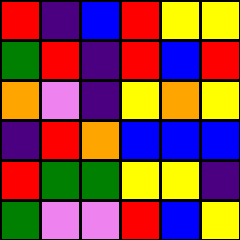[["red", "indigo", "blue", "red", "yellow", "yellow"], ["green", "red", "indigo", "red", "blue", "red"], ["orange", "violet", "indigo", "yellow", "orange", "yellow"], ["indigo", "red", "orange", "blue", "blue", "blue"], ["red", "green", "green", "yellow", "yellow", "indigo"], ["green", "violet", "violet", "red", "blue", "yellow"]]